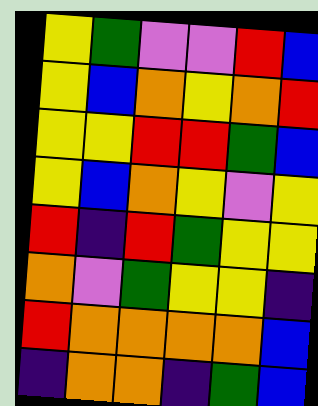[["yellow", "green", "violet", "violet", "red", "blue"], ["yellow", "blue", "orange", "yellow", "orange", "red"], ["yellow", "yellow", "red", "red", "green", "blue"], ["yellow", "blue", "orange", "yellow", "violet", "yellow"], ["red", "indigo", "red", "green", "yellow", "yellow"], ["orange", "violet", "green", "yellow", "yellow", "indigo"], ["red", "orange", "orange", "orange", "orange", "blue"], ["indigo", "orange", "orange", "indigo", "green", "blue"]]